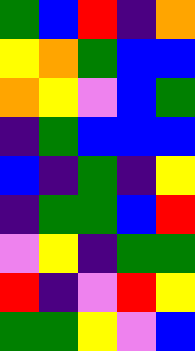[["green", "blue", "red", "indigo", "orange"], ["yellow", "orange", "green", "blue", "blue"], ["orange", "yellow", "violet", "blue", "green"], ["indigo", "green", "blue", "blue", "blue"], ["blue", "indigo", "green", "indigo", "yellow"], ["indigo", "green", "green", "blue", "red"], ["violet", "yellow", "indigo", "green", "green"], ["red", "indigo", "violet", "red", "yellow"], ["green", "green", "yellow", "violet", "blue"]]